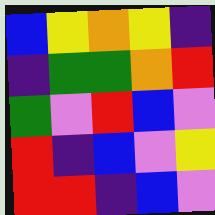[["blue", "yellow", "orange", "yellow", "indigo"], ["indigo", "green", "green", "orange", "red"], ["green", "violet", "red", "blue", "violet"], ["red", "indigo", "blue", "violet", "yellow"], ["red", "red", "indigo", "blue", "violet"]]